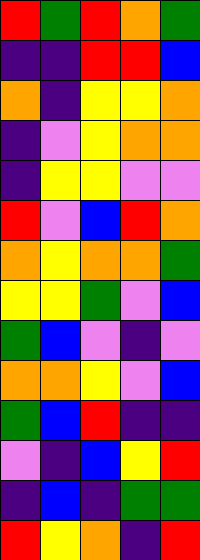[["red", "green", "red", "orange", "green"], ["indigo", "indigo", "red", "red", "blue"], ["orange", "indigo", "yellow", "yellow", "orange"], ["indigo", "violet", "yellow", "orange", "orange"], ["indigo", "yellow", "yellow", "violet", "violet"], ["red", "violet", "blue", "red", "orange"], ["orange", "yellow", "orange", "orange", "green"], ["yellow", "yellow", "green", "violet", "blue"], ["green", "blue", "violet", "indigo", "violet"], ["orange", "orange", "yellow", "violet", "blue"], ["green", "blue", "red", "indigo", "indigo"], ["violet", "indigo", "blue", "yellow", "red"], ["indigo", "blue", "indigo", "green", "green"], ["red", "yellow", "orange", "indigo", "red"]]